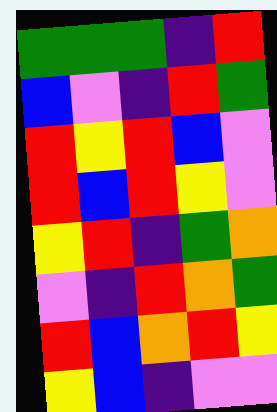[["green", "green", "green", "indigo", "red"], ["blue", "violet", "indigo", "red", "green"], ["red", "yellow", "red", "blue", "violet"], ["red", "blue", "red", "yellow", "violet"], ["yellow", "red", "indigo", "green", "orange"], ["violet", "indigo", "red", "orange", "green"], ["red", "blue", "orange", "red", "yellow"], ["yellow", "blue", "indigo", "violet", "violet"]]